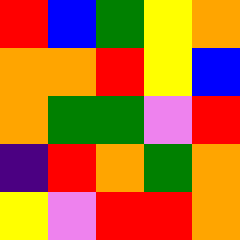[["red", "blue", "green", "yellow", "orange"], ["orange", "orange", "red", "yellow", "blue"], ["orange", "green", "green", "violet", "red"], ["indigo", "red", "orange", "green", "orange"], ["yellow", "violet", "red", "red", "orange"]]